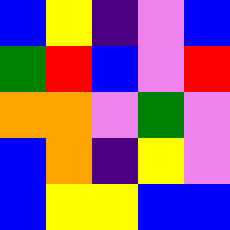[["blue", "yellow", "indigo", "violet", "blue"], ["green", "red", "blue", "violet", "red"], ["orange", "orange", "violet", "green", "violet"], ["blue", "orange", "indigo", "yellow", "violet"], ["blue", "yellow", "yellow", "blue", "blue"]]